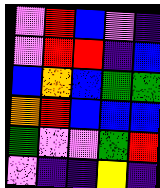[["violet", "red", "blue", "violet", "indigo"], ["violet", "red", "red", "indigo", "blue"], ["blue", "orange", "blue", "green", "green"], ["orange", "red", "blue", "blue", "blue"], ["green", "violet", "violet", "green", "red"], ["violet", "indigo", "indigo", "yellow", "indigo"]]